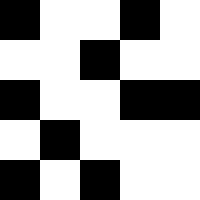[["black", "white", "white", "black", "white"], ["white", "white", "black", "white", "white"], ["black", "white", "white", "black", "black"], ["white", "black", "white", "white", "white"], ["black", "white", "black", "white", "white"]]